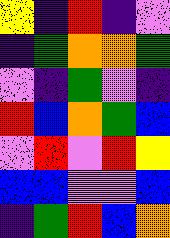[["yellow", "indigo", "red", "indigo", "violet"], ["indigo", "green", "orange", "orange", "green"], ["violet", "indigo", "green", "violet", "indigo"], ["red", "blue", "orange", "green", "blue"], ["violet", "red", "violet", "red", "yellow"], ["blue", "blue", "violet", "violet", "blue"], ["indigo", "green", "red", "blue", "orange"]]